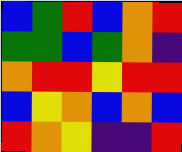[["blue", "green", "red", "blue", "orange", "red"], ["green", "green", "blue", "green", "orange", "indigo"], ["orange", "red", "red", "yellow", "red", "red"], ["blue", "yellow", "orange", "blue", "orange", "blue"], ["red", "orange", "yellow", "indigo", "indigo", "red"]]